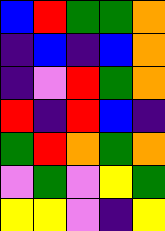[["blue", "red", "green", "green", "orange"], ["indigo", "blue", "indigo", "blue", "orange"], ["indigo", "violet", "red", "green", "orange"], ["red", "indigo", "red", "blue", "indigo"], ["green", "red", "orange", "green", "orange"], ["violet", "green", "violet", "yellow", "green"], ["yellow", "yellow", "violet", "indigo", "yellow"]]